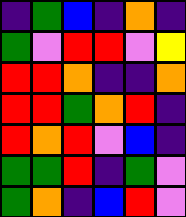[["indigo", "green", "blue", "indigo", "orange", "indigo"], ["green", "violet", "red", "red", "violet", "yellow"], ["red", "red", "orange", "indigo", "indigo", "orange"], ["red", "red", "green", "orange", "red", "indigo"], ["red", "orange", "red", "violet", "blue", "indigo"], ["green", "green", "red", "indigo", "green", "violet"], ["green", "orange", "indigo", "blue", "red", "violet"]]